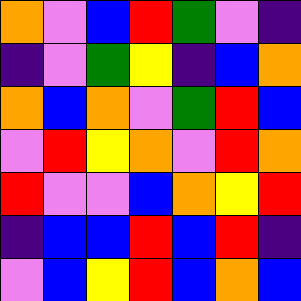[["orange", "violet", "blue", "red", "green", "violet", "indigo"], ["indigo", "violet", "green", "yellow", "indigo", "blue", "orange"], ["orange", "blue", "orange", "violet", "green", "red", "blue"], ["violet", "red", "yellow", "orange", "violet", "red", "orange"], ["red", "violet", "violet", "blue", "orange", "yellow", "red"], ["indigo", "blue", "blue", "red", "blue", "red", "indigo"], ["violet", "blue", "yellow", "red", "blue", "orange", "blue"]]